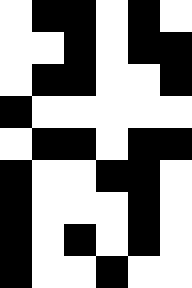[["white", "black", "black", "white", "black", "white"], ["white", "white", "black", "white", "black", "black"], ["white", "black", "black", "white", "white", "black"], ["black", "white", "white", "white", "white", "white"], ["white", "black", "black", "white", "black", "black"], ["black", "white", "white", "black", "black", "white"], ["black", "white", "white", "white", "black", "white"], ["black", "white", "black", "white", "black", "white"], ["black", "white", "white", "black", "white", "white"]]